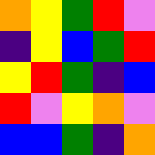[["orange", "yellow", "green", "red", "violet"], ["indigo", "yellow", "blue", "green", "red"], ["yellow", "red", "green", "indigo", "blue"], ["red", "violet", "yellow", "orange", "violet"], ["blue", "blue", "green", "indigo", "orange"]]